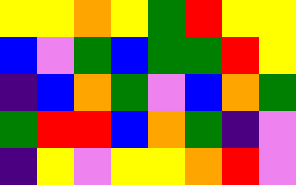[["yellow", "yellow", "orange", "yellow", "green", "red", "yellow", "yellow"], ["blue", "violet", "green", "blue", "green", "green", "red", "yellow"], ["indigo", "blue", "orange", "green", "violet", "blue", "orange", "green"], ["green", "red", "red", "blue", "orange", "green", "indigo", "violet"], ["indigo", "yellow", "violet", "yellow", "yellow", "orange", "red", "violet"]]